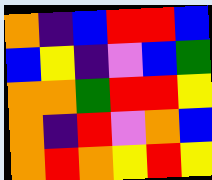[["orange", "indigo", "blue", "red", "red", "blue"], ["blue", "yellow", "indigo", "violet", "blue", "green"], ["orange", "orange", "green", "red", "red", "yellow"], ["orange", "indigo", "red", "violet", "orange", "blue"], ["orange", "red", "orange", "yellow", "red", "yellow"]]